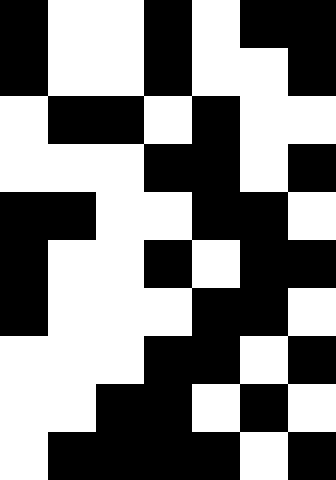[["black", "white", "white", "black", "white", "black", "black"], ["black", "white", "white", "black", "white", "white", "black"], ["white", "black", "black", "white", "black", "white", "white"], ["white", "white", "white", "black", "black", "white", "black"], ["black", "black", "white", "white", "black", "black", "white"], ["black", "white", "white", "black", "white", "black", "black"], ["black", "white", "white", "white", "black", "black", "white"], ["white", "white", "white", "black", "black", "white", "black"], ["white", "white", "black", "black", "white", "black", "white"], ["white", "black", "black", "black", "black", "white", "black"]]